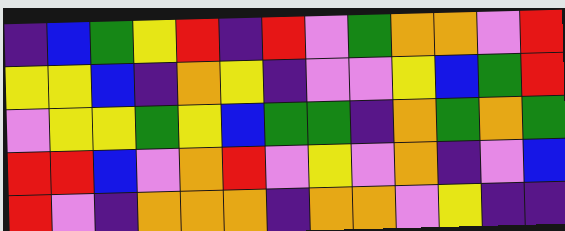[["indigo", "blue", "green", "yellow", "red", "indigo", "red", "violet", "green", "orange", "orange", "violet", "red"], ["yellow", "yellow", "blue", "indigo", "orange", "yellow", "indigo", "violet", "violet", "yellow", "blue", "green", "red"], ["violet", "yellow", "yellow", "green", "yellow", "blue", "green", "green", "indigo", "orange", "green", "orange", "green"], ["red", "red", "blue", "violet", "orange", "red", "violet", "yellow", "violet", "orange", "indigo", "violet", "blue"], ["red", "violet", "indigo", "orange", "orange", "orange", "indigo", "orange", "orange", "violet", "yellow", "indigo", "indigo"]]